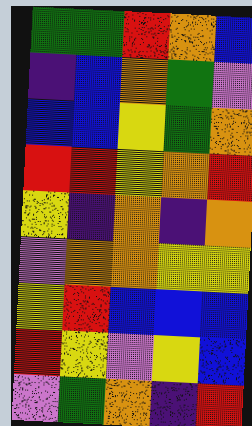[["green", "green", "red", "orange", "blue"], ["indigo", "blue", "orange", "green", "violet"], ["blue", "blue", "yellow", "green", "orange"], ["red", "red", "yellow", "orange", "red"], ["yellow", "indigo", "orange", "indigo", "orange"], ["violet", "orange", "orange", "yellow", "yellow"], ["yellow", "red", "blue", "blue", "blue"], ["red", "yellow", "violet", "yellow", "blue"], ["violet", "green", "orange", "indigo", "red"]]